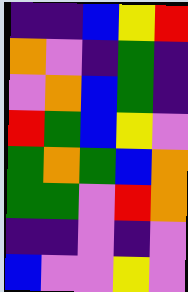[["indigo", "indigo", "blue", "yellow", "red"], ["orange", "violet", "indigo", "green", "indigo"], ["violet", "orange", "blue", "green", "indigo"], ["red", "green", "blue", "yellow", "violet"], ["green", "orange", "green", "blue", "orange"], ["green", "green", "violet", "red", "orange"], ["indigo", "indigo", "violet", "indigo", "violet"], ["blue", "violet", "violet", "yellow", "violet"]]